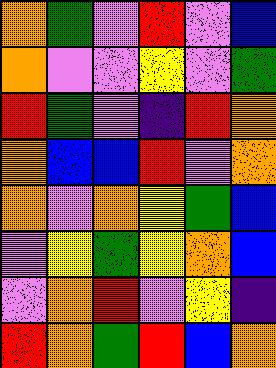[["orange", "green", "violet", "red", "violet", "blue"], ["orange", "violet", "violet", "yellow", "violet", "green"], ["red", "green", "violet", "indigo", "red", "orange"], ["orange", "blue", "blue", "red", "violet", "orange"], ["orange", "violet", "orange", "yellow", "green", "blue"], ["violet", "yellow", "green", "yellow", "orange", "blue"], ["violet", "orange", "red", "violet", "yellow", "indigo"], ["red", "orange", "green", "red", "blue", "orange"]]